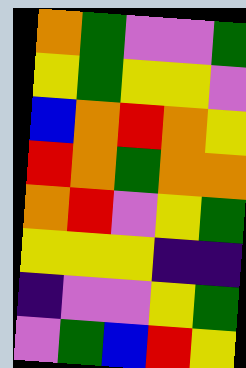[["orange", "green", "violet", "violet", "green"], ["yellow", "green", "yellow", "yellow", "violet"], ["blue", "orange", "red", "orange", "yellow"], ["red", "orange", "green", "orange", "orange"], ["orange", "red", "violet", "yellow", "green"], ["yellow", "yellow", "yellow", "indigo", "indigo"], ["indigo", "violet", "violet", "yellow", "green"], ["violet", "green", "blue", "red", "yellow"]]